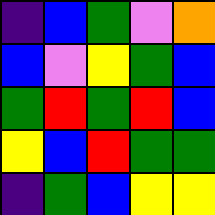[["indigo", "blue", "green", "violet", "orange"], ["blue", "violet", "yellow", "green", "blue"], ["green", "red", "green", "red", "blue"], ["yellow", "blue", "red", "green", "green"], ["indigo", "green", "blue", "yellow", "yellow"]]